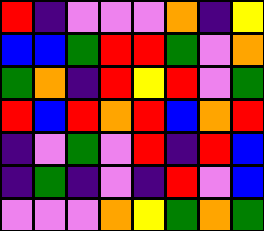[["red", "indigo", "violet", "violet", "violet", "orange", "indigo", "yellow"], ["blue", "blue", "green", "red", "red", "green", "violet", "orange"], ["green", "orange", "indigo", "red", "yellow", "red", "violet", "green"], ["red", "blue", "red", "orange", "red", "blue", "orange", "red"], ["indigo", "violet", "green", "violet", "red", "indigo", "red", "blue"], ["indigo", "green", "indigo", "violet", "indigo", "red", "violet", "blue"], ["violet", "violet", "violet", "orange", "yellow", "green", "orange", "green"]]